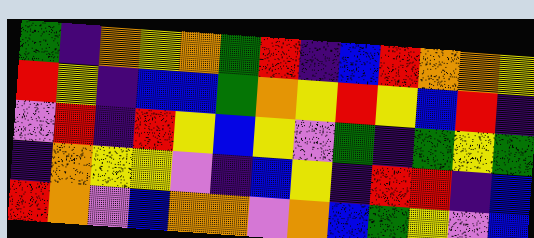[["green", "indigo", "orange", "yellow", "orange", "green", "red", "indigo", "blue", "red", "orange", "orange", "yellow"], ["red", "yellow", "indigo", "blue", "blue", "green", "orange", "yellow", "red", "yellow", "blue", "red", "indigo"], ["violet", "red", "indigo", "red", "yellow", "blue", "yellow", "violet", "green", "indigo", "green", "yellow", "green"], ["indigo", "orange", "yellow", "yellow", "violet", "indigo", "blue", "yellow", "indigo", "red", "red", "indigo", "blue"], ["red", "orange", "violet", "blue", "orange", "orange", "violet", "orange", "blue", "green", "yellow", "violet", "blue"]]